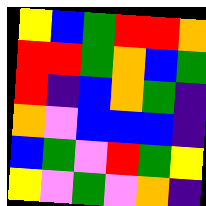[["yellow", "blue", "green", "red", "red", "orange"], ["red", "red", "green", "orange", "blue", "green"], ["red", "indigo", "blue", "orange", "green", "indigo"], ["orange", "violet", "blue", "blue", "blue", "indigo"], ["blue", "green", "violet", "red", "green", "yellow"], ["yellow", "violet", "green", "violet", "orange", "indigo"]]